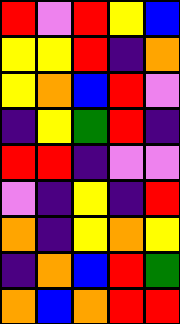[["red", "violet", "red", "yellow", "blue"], ["yellow", "yellow", "red", "indigo", "orange"], ["yellow", "orange", "blue", "red", "violet"], ["indigo", "yellow", "green", "red", "indigo"], ["red", "red", "indigo", "violet", "violet"], ["violet", "indigo", "yellow", "indigo", "red"], ["orange", "indigo", "yellow", "orange", "yellow"], ["indigo", "orange", "blue", "red", "green"], ["orange", "blue", "orange", "red", "red"]]